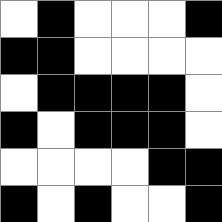[["white", "black", "white", "white", "white", "black"], ["black", "black", "white", "white", "white", "white"], ["white", "black", "black", "black", "black", "white"], ["black", "white", "black", "black", "black", "white"], ["white", "white", "white", "white", "black", "black"], ["black", "white", "black", "white", "white", "black"]]